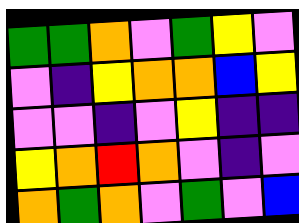[["green", "green", "orange", "violet", "green", "yellow", "violet"], ["violet", "indigo", "yellow", "orange", "orange", "blue", "yellow"], ["violet", "violet", "indigo", "violet", "yellow", "indigo", "indigo"], ["yellow", "orange", "red", "orange", "violet", "indigo", "violet"], ["orange", "green", "orange", "violet", "green", "violet", "blue"]]